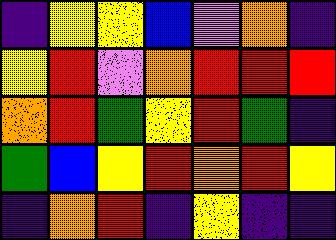[["indigo", "yellow", "yellow", "blue", "violet", "orange", "indigo"], ["yellow", "red", "violet", "orange", "red", "red", "red"], ["orange", "red", "green", "yellow", "red", "green", "indigo"], ["green", "blue", "yellow", "red", "orange", "red", "yellow"], ["indigo", "orange", "red", "indigo", "yellow", "indigo", "indigo"]]